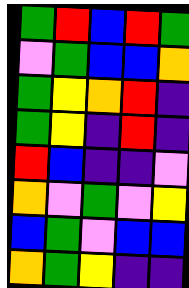[["green", "red", "blue", "red", "green"], ["violet", "green", "blue", "blue", "orange"], ["green", "yellow", "orange", "red", "indigo"], ["green", "yellow", "indigo", "red", "indigo"], ["red", "blue", "indigo", "indigo", "violet"], ["orange", "violet", "green", "violet", "yellow"], ["blue", "green", "violet", "blue", "blue"], ["orange", "green", "yellow", "indigo", "indigo"]]